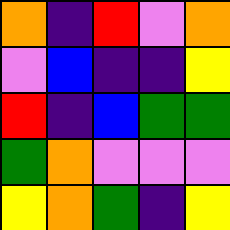[["orange", "indigo", "red", "violet", "orange"], ["violet", "blue", "indigo", "indigo", "yellow"], ["red", "indigo", "blue", "green", "green"], ["green", "orange", "violet", "violet", "violet"], ["yellow", "orange", "green", "indigo", "yellow"]]